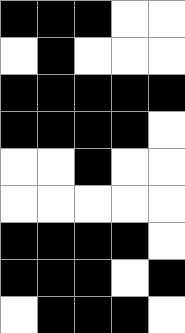[["black", "black", "black", "white", "white"], ["white", "black", "white", "white", "white"], ["black", "black", "black", "black", "black"], ["black", "black", "black", "black", "white"], ["white", "white", "black", "white", "white"], ["white", "white", "white", "white", "white"], ["black", "black", "black", "black", "white"], ["black", "black", "black", "white", "black"], ["white", "black", "black", "black", "white"]]